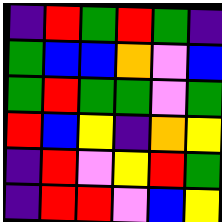[["indigo", "red", "green", "red", "green", "indigo"], ["green", "blue", "blue", "orange", "violet", "blue"], ["green", "red", "green", "green", "violet", "green"], ["red", "blue", "yellow", "indigo", "orange", "yellow"], ["indigo", "red", "violet", "yellow", "red", "green"], ["indigo", "red", "red", "violet", "blue", "yellow"]]